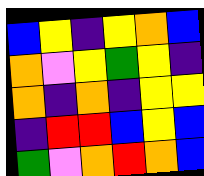[["blue", "yellow", "indigo", "yellow", "orange", "blue"], ["orange", "violet", "yellow", "green", "yellow", "indigo"], ["orange", "indigo", "orange", "indigo", "yellow", "yellow"], ["indigo", "red", "red", "blue", "yellow", "blue"], ["green", "violet", "orange", "red", "orange", "blue"]]